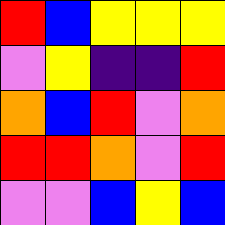[["red", "blue", "yellow", "yellow", "yellow"], ["violet", "yellow", "indigo", "indigo", "red"], ["orange", "blue", "red", "violet", "orange"], ["red", "red", "orange", "violet", "red"], ["violet", "violet", "blue", "yellow", "blue"]]